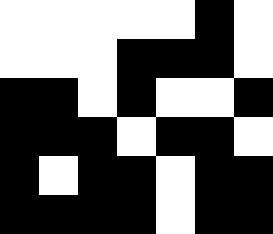[["white", "white", "white", "white", "white", "black", "white"], ["white", "white", "white", "black", "black", "black", "white"], ["black", "black", "white", "black", "white", "white", "black"], ["black", "black", "black", "white", "black", "black", "white"], ["black", "white", "black", "black", "white", "black", "black"], ["black", "black", "black", "black", "white", "black", "black"]]